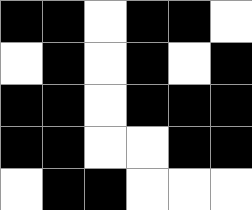[["black", "black", "white", "black", "black", "white"], ["white", "black", "white", "black", "white", "black"], ["black", "black", "white", "black", "black", "black"], ["black", "black", "white", "white", "black", "black"], ["white", "black", "black", "white", "white", "white"]]